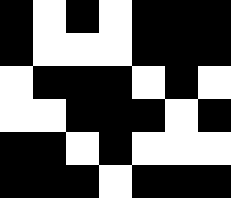[["black", "white", "black", "white", "black", "black", "black"], ["black", "white", "white", "white", "black", "black", "black"], ["white", "black", "black", "black", "white", "black", "white"], ["white", "white", "black", "black", "black", "white", "black"], ["black", "black", "white", "black", "white", "white", "white"], ["black", "black", "black", "white", "black", "black", "black"]]